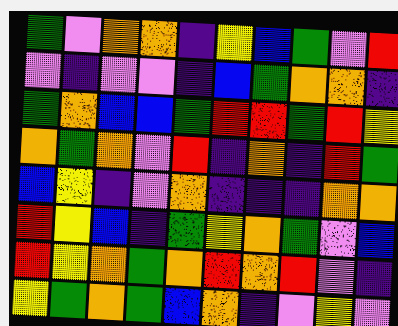[["green", "violet", "orange", "orange", "indigo", "yellow", "blue", "green", "violet", "red"], ["violet", "indigo", "violet", "violet", "indigo", "blue", "green", "orange", "orange", "indigo"], ["green", "orange", "blue", "blue", "green", "red", "red", "green", "red", "yellow"], ["orange", "green", "orange", "violet", "red", "indigo", "orange", "indigo", "red", "green"], ["blue", "yellow", "indigo", "violet", "orange", "indigo", "indigo", "indigo", "orange", "orange"], ["red", "yellow", "blue", "indigo", "green", "yellow", "orange", "green", "violet", "blue"], ["red", "yellow", "orange", "green", "orange", "red", "orange", "red", "violet", "indigo"], ["yellow", "green", "orange", "green", "blue", "orange", "indigo", "violet", "yellow", "violet"]]